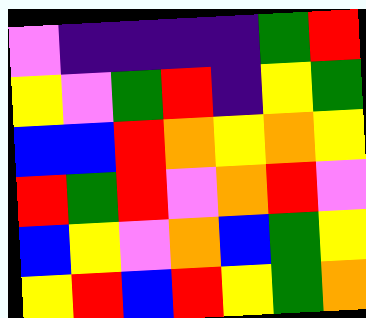[["violet", "indigo", "indigo", "indigo", "indigo", "green", "red"], ["yellow", "violet", "green", "red", "indigo", "yellow", "green"], ["blue", "blue", "red", "orange", "yellow", "orange", "yellow"], ["red", "green", "red", "violet", "orange", "red", "violet"], ["blue", "yellow", "violet", "orange", "blue", "green", "yellow"], ["yellow", "red", "blue", "red", "yellow", "green", "orange"]]